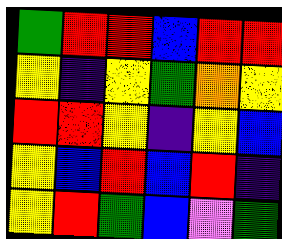[["green", "red", "red", "blue", "red", "red"], ["yellow", "indigo", "yellow", "green", "orange", "yellow"], ["red", "red", "yellow", "indigo", "yellow", "blue"], ["yellow", "blue", "red", "blue", "red", "indigo"], ["yellow", "red", "green", "blue", "violet", "green"]]